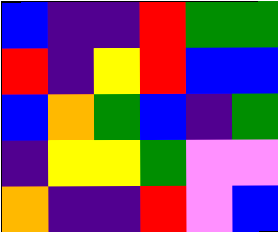[["blue", "indigo", "indigo", "red", "green", "green"], ["red", "indigo", "yellow", "red", "blue", "blue"], ["blue", "orange", "green", "blue", "indigo", "green"], ["indigo", "yellow", "yellow", "green", "violet", "violet"], ["orange", "indigo", "indigo", "red", "violet", "blue"]]